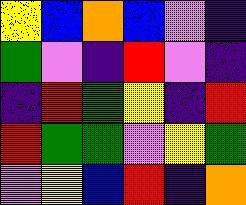[["yellow", "blue", "orange", "blue", "violet", "indigo"], ["green", "violet", "indigo", "red", "violet", "indigo"], ["indigo", "red", "green", "yellow", "indigo", "red"], ["red", "green", "green", "violet", "yellow", "green"], ["violet", "yellow", "blue", "red", "indigo", "orange"]]